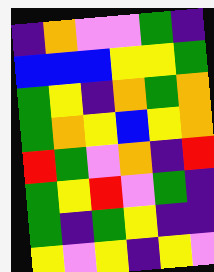[["indigo", "orange", "violet", "violet", "green", "indigo"], ["blue", "blue", "blue", "yellow", "yellow", "green"], ["green", "yellow", "indigo", "orange", "green", "orange"], ["green", "orange", "yellow", "blue", "yellow", "orange"], ["red", "green", "violet", "orange", "indigo", "red"], ["green", "yellow", "red", "violet", "green", "indigo"], ["green", "indigo", "green", "yellow", "indigo", "indigo"], ["yellow", "violet", "yellow", "indigo", "yellow", "violet"]]